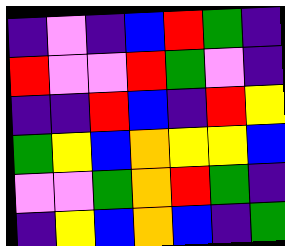[["indigo", "violet", "indigo", "blue", "red", "green", "indigo"], ["red", "violet", "violet", "red", "green", "violet", "indigo"], ["indigo", "indigo", "red", "blue", "indigo", "red", "yellow"], ["green", "yellow", "blue", "orange", "yellow", "yellow", "blue"], ["violet", "violet", "green", "orange", "red", "green", "indigo"], ["indigo", "yellow", "blue", "orange", "blue", "indigo", "green"]]